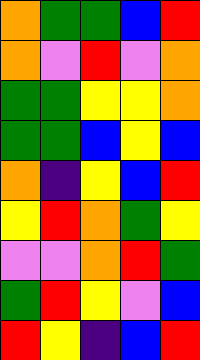[["orange", "green", "green", "blue", "red"], ["orange", "violet", "red", "violet", "orange"], ["green", "green", "yellow", "yellow", "orange"], ["green", "green", "blue", "yellow", "blue"], ["orange", "indigo", "yellow", "blue", "red"], ["yellow", "red", "orange", "green", "yellow"], ["violet", "violet", "orange", "red", "green"], ["green", "red", "yellow", "violet", "blue"], ["red", "yellow", "indigo", "blue", "red"]]